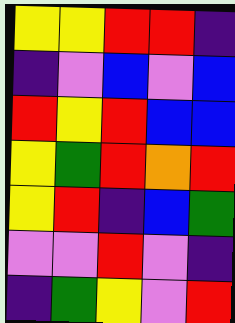[["yellow", "yellow", "red", "red", "indigo"], ["indigo", "violet", "blue", "violet", "blue"], ["red", "yellow", "red", "blue", "blue"], ["yellow", "green", "red", "orange", "red"], ["yellow", "red", "indigo", "blue", "green"], ["violet", "violet", "red", "violet", "indigo"], ["indigo", "green", "yellow", "violet", "red"]]